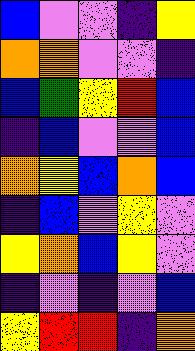[["blue", "violet", "violet", "indigo", "yellow"], ["orange", "orange", "violet", "violet", "indigo"], ["blue", "green", "yellow", "red", "blue"], ["indigo", "blue", "violet", "violet", "blue"], ["orange", "yellow", "blue", "orange", "blue"], ["indigo", "blue", "violet", "yellow", "violet"], ["yellow", "orange", "blue", "yellow", "violet"], ["indigo", "violet", "indigo", "violet", "blue"], ["yellow", "red", "red", "indigo", "orange"]]